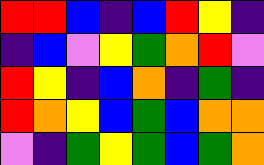[["red", "red", "blue", "indigo", "blue", "red", "yellow", "indigo"], ["indigo", "blue", "violet", "yellow", "green", "orange", "red", "violet"], ["red", "yellow", "indigo", "blue", "orange", "indigo", "green", "indigo"], ["red", "orange", "yellow", "blue", "green", "blue", "orange", "orange"], ["violet", "indigo", "green", "yellow", "green", "blue", "green", "orange"]]